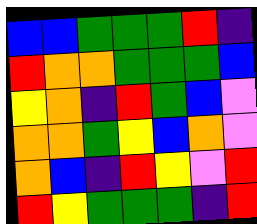[["blue", "blue", "green", "green", "green", "red", "indigo"], ["red", "orange", "orange", "green", "green", "green", "blue"], ["yellow", "orange", "indigo", "red", "green", "blue", "violet"], ["orange", "orange", "green", "yellow", "blue", "orange", "violet"], ["orange", "blue", "indigo", "red", "yellow", "violet", "red"], ["red", "yellow", "green", "green", "green", "indigo", "red"]]